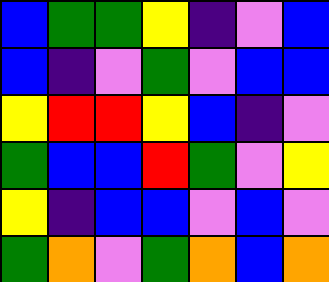[["blue", "green", "green", "yellow", "indigo", "violet", "blue"], ["blue", "indigo", "violet", "green", "violet", "blue", "blue"], ["yellow", "red", "red", "yellow", "blue", "indigo", "violet"], ["green", "blue", "blue", "red", "green", "violet", "yellow"], ["yellow", "indigo", "blue", "blue", "violet", "blue", "violet"], ["green", "orange", "violet", "green", "orange", "blue", "orange"]]